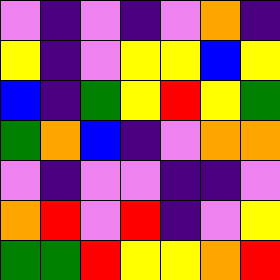[["violet", "indigo", "violet", "indigo", "violet", "orange", "indigo"], ["yellow", "indigo", "violet", "yellow", "yellow", "blue", "yellow"], ["blue", "indigo", "green", "yellow", "red", "yellow", "green"], ["green", "orange", "blue", "indigo", "violet", "orange", "orange"], ["violet", "indigo", "violet", "violet", "indigo", "indigo", "violet"], ["orange", "red", "violet", "red", "indigo", "violet", "yellow"], ["green", "green", "red", "yellow", "yellow", "orange", "red"]]